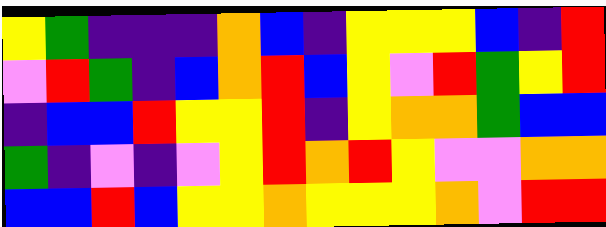[["yellow", "green", "indigo", "indigo", "indigo", "orange", "blue", "indigo", "yellow", "yellow", "yellow", "blue", "indigo", "red"], ["violet", "red", "green", "indigo", "blue", "orange", "red", "blue", "yellow", "violet", "red", "green", "yellow", "red"], ["indigo", "blue", "blue", "red", "yellow", "yellow", "red", "indigo", "yellow", "orange", "orange", "green", "blue", "blue"], ["green", "indigo", "violet", "indigo", "violet", "yellow", "red", "orange", "red", "yellow", "violet", "violet", "orange", "orange"], ["blue", "blue", "red", "blue", "yellow", "yellow", "orange", "yellow", "yellow", "yellow", "orange", "violet", "red", "red"]]